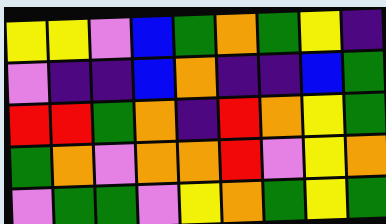[["yellow", "yellow", "violet", "blue", "green", "orange", "green", "yellow", "indigo"], ["violet", "indigo", "indigo", "blue", "orange", "indigo", "indigo", "blue", "green"], ["red", "red", "green", "orange", "indigo", "red", "orange", "yellow", "green"], ["green", "orange", "violet", "orange", "orange", "red", "violet", "yellow", "orange"], ["violet", "green", "green", "violet", "yellow", "orange", "green", "yellow", "green"]]